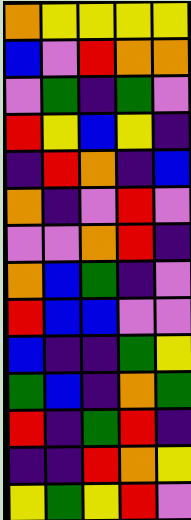[["orange", "yellow", "yellow", "yellow", "yellow"], ["blue", "violet", "red", "orange", "orange"], ["violet", "green", "indigo", "green", "violet"], ["red", "yellow", "blue", "yellow", "indigo"], ["indigo", "red", "orange", "indigo", "blue"], ["orange", "indigo", "violet", "red", "violet"], ["violet", "violet", "orange", "red", "indigo"], ["orange", "blue", "green", "indigo", "violet"], ["red", "blue", "blue", "violet", "violet"], ["blue", "indigo", "indigo", "green", "yellow"], ["green", "blue", "indigo", "orange", "green"], ["red", "indigo", "green", "red", "indigo"], ["indigo", "indigo", "red", "orange", "yellow"], ["yellow", "green", "yellow", "red", "violet"]]